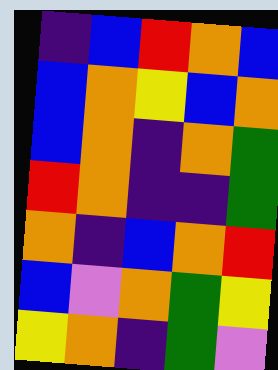[["indigo", "blue", "red", "orange", "blue"], ["blue", "orange", "yellow", "blue", "orange"], ["blue", "orange", "indigo", "orange", "green"], ["red", "orange", "indigo", "indigo", "green"], ["orange", "indigo", "blue", "orange", "red"], ["blue", "violet", "orange", "green", "yellow"], ["yellow", "orange", "indigo", "green", "violet"]]